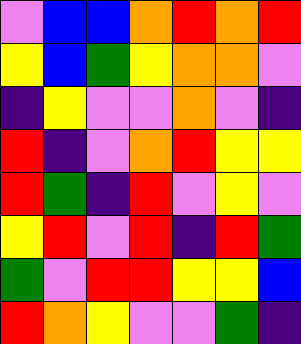[["violet", "blue", "blue", "orange", "red", "orange", "red"], ["yellow", "blue", "green", "yellow", "orange", "orange", "violet"], ["indigo", "yellow", "violet", "violet", "orange", "violet", "indigo"], ["red", "indigo", "violet", "orange", "red", "yellow", "yellow"], ["red", "green", "indigo", "red", "violet", "yellow", "violet"], ["yellow", "red", "violet", "red", "indigo", "red", "green"], ["green", "violet", "red", "red", "yellow", "yellow", "blue"], ["red", "orange", "yellow", "violet", "violet", "green", "indigo"]]